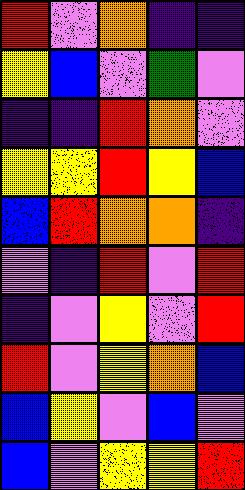[["red", "violet", "orange", "indigo", "indigo"], ["yellow", "blue", "violet", "green", "violet"], ["indigo", "indigo", "red", "orange", "violet"], ["yellow", "yellow", "red", "yellow", "blue"], ["blue", "red", "orange", "orange", "indigo"], ["violet", "indigo", "red", "violet", "red"], ["indigo", "violet", "yellow", "violet", "red"], ["red", "violet", "yellow", "orange", "blue"], ["blue", "yellow", "violet", "blue", "violet"], ["blue", "violet", "yellow", "yellow", "red"]]